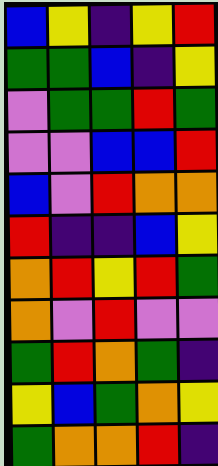[["blue", "yellow", "indigo", "yellow", "red"], ["green", "green", "blue", "indigo", "yellow"], ["violet", "green", "green", "red", "green"], ["violet", "violet", "blue", "blue", "red"], ["blue", "violet", "red", "orange", "orange"], ["red", "indigo", "indigo", "blue", "yellow"], ["orange", "red", "yellow", "red", "green"], ["orange", "violet", "red", "violet", "violet"], ["green", "red", "orange", "green", "indigo"], ["yellow", "blue", "green", "orange", "yellow"], ["green", "orange", "orange", "red", "indigo"]]